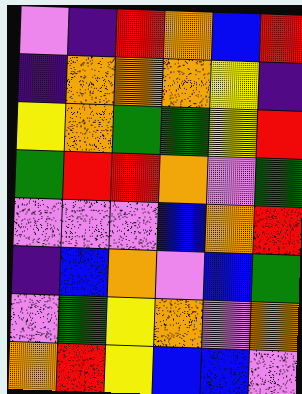[["violet", "indigo", "red", "orange", "blue", "red"], ["indigo", "orange", "orange", "orange", "yellow", "indigo"], ["yellow", "orange", "green", "green", "yellow", "red"], ["green", "red", "red", "orange", "violet", "green"], ["violet", "violet", "violet", "blue", "orange", "red"], ["indigo", "blue", "orange", "violet", "blue", "green"], ["violet", "green", "yellow", "orange", "violet", "orange"], ["orange", "red", "yellow", "blue", "blue", "violet"]]